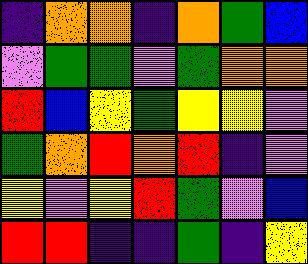[["indigo", "orange", "orange", "indigo", "orange", "green", "blue"], ["violet", "green", "green", "violet", "green", "orange", "orange"], ["red", "blue", "yellow", "green", "yellow", "yellow", "violet"], ["green", "orange", "red", "orange", "red", "indigo", "violet"], ["yellow", "violet", "yellow", "red", "green", "violet", "blue"], ["red", "red", "indigo", "indigo", "green", "indigo", "yellow"]]